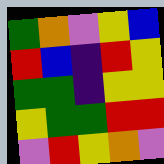[["green", "orange", "violet", "yellow", "blue"], ["red", "blue", "indigo", "red", "yellow"], ["green", "green", "indigo", "yellow", "yellow"], ["yellow", "green", "green", "red", "red"], ["violet", "red", "yellow", "orange", "violet"]]